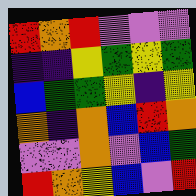[["red", "orange", "red", "violet", "violet", "violet"], ["indigo", "indigo", "yellow", "green", "yellow", "green"], ["blue", "green", "green", "yellow", "indigo", "yellow"], ["orange", "indigo", "orange", "blue", "red", "orange"], ["violet", "violet", "orange", "violet", "blue", "green"], ["red", "orange", "yellow", "blue", "violet", "red"]]